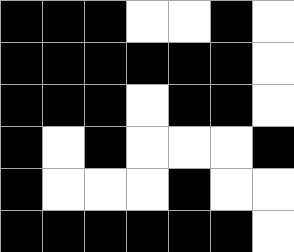[["black", "black", "black", "white", "white", "black", "white"], ["black", "black", "black", "black", "black", "black", "white"], ["black", "black", "black", "white", "black", "black", "white"], ["black", "white", "black", "white", "white", "white", "black"], ["black", "white", "white", "white", "black", "white", "white"], ["black", "black", "black", "black", "black", "black", "white"]]